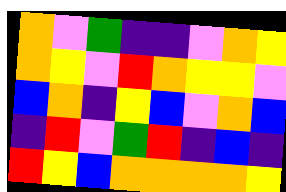[["orange", "violet", "green", "indigo", "indigo", "violet", "orange", "yellow"], ["orange", "yellow", "violet", "red", "orange", "yellow", "yellow", "violet"], ["blue", "orange", "indigo", "yellow", "blue", "violet", "orange", "blue"], ["indigo", "red", "violet", "green", "red", "indigo", "blue", "indigo"], ["red", "yellow", "blue", "orange", "orange", "orange", "orange", "yellow"]]